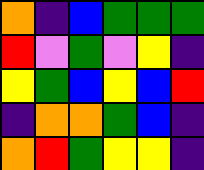[["orange", "indigo", "blue", "green", "green", "green"], ["red", "violet", "green", "violet", "yellow", "indigo"], ["yellow", "green", "blue", "yellow", "blue", "red"], ["indigo", "orange", "orange", "green", "blue", "indigo"], ["orange", "red", "green", "yellow", "yellow", "indigo"]]